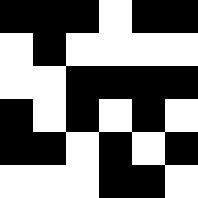[["black", "black", "black", "white", "black", "black"], ["white", "black", "white", "white", "white", "white"], ["white", "white", "black", "black", "black", "black"], ["black", "white", "black", "white", "black", "white"], ["black", "black", "white", "black", "white", "black"], ["white", "white", "white", "black", "black", "white"]]